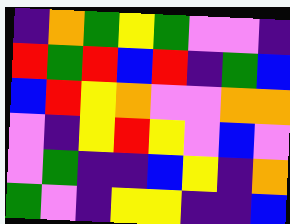[["indigo", "orange", "green", "yellow", "green", "violet", "violet", "indigo"], ["red", "green", "red", "blue", "red", "indigo", "green", "blue"], ["blue", "red", "yellow", "orange", "violet", "violet", "orange", "orange"], ["violet", "indigo", "yellow", "red", "yellow", "violet", "blue", "violet"], ["violet", "green", "indigo", "indigo", "blue", "yellow", "indigo", "orange"], ["green", "violet", "indigo", "yellow", "yellow", "indigo", "indigo", "blue"]]